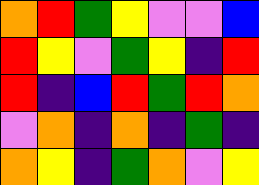[["orange", "red", "green", "yellow", "violet", "violet", "blue"], ["red", "yellow", "violet", "green", "yellow", "indigo", "red"], ["red", "indigo", "blue", "red", "green", "red", "orange"], ["violet", "orange", "indigo", "orange", "indigo", "green", "indigo"], ["orange", "yellow", "indigo", "green", "orange", "violet", "yellow"]]